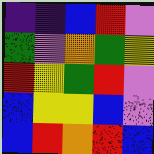[["indigo", "indigo", "blue", "red", "violet"], ["green", "violet", "orange", "green", "yellow"], ["red", "yellow", "green", "red", "violet"], ["blue", "yellow", "yellow", "blue", "violet"], ["blue", "red", "orange", "red", "blue"]]